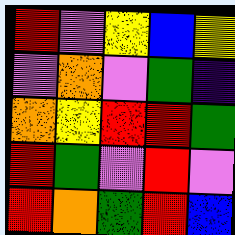[["red", "violet", "yellow", "blue", "yellow"], ["violet", "orange", "violet", "green", "indigo"], ["orange", "yellow", "red", "red", "green"], ["red", "green", "violet", "red", "violet"], ["red", "orange", "green", "red", "blue"]]